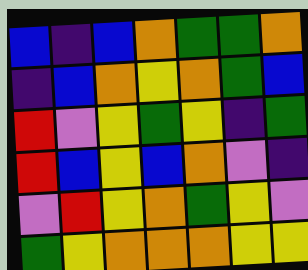[["blue", "indigo", "blue", "orange", "green", "green", "orange"], ["indigo", "blue", "orange", "yellow", "orange", "green", "blue"], ["red", "violet", "yellow", "green", "yellow", "indigo", "green"], ["red", "blue", "yellow", "blue", "orange", "violet", "indigo"], ["violet", "red", "yellow", "orange", "green", "yellow", "violet"], ["green", "yellow", "orange", "orange", "orange", "yellow", "yellow"]]